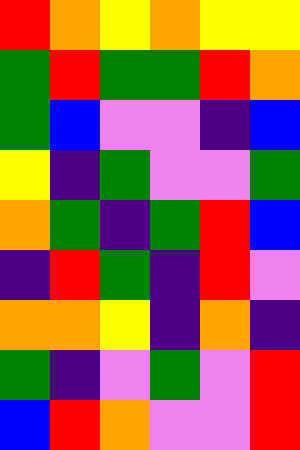[["red", "orange", "yellow", "orange", "yellow", "yellow"], ["green", "red", "green", "green", "red", "orange"], ["green", "blue", "violet", "violet", "indigo", "blue"], ["yellow", "indigo", "green", "violet", "violet", "green"], ["orange", "green", "indigo", "green", "red", "blue"], ["indigo", "red", "green", "indigo", "red", "violet"], ["orange", "orange", "yellow", "indigo", "orange", "indigo"], ["green", "indigo", "violet", "green", "violet", "red"], ["blue", "red", "orange", "violet", "violet", "red"]]